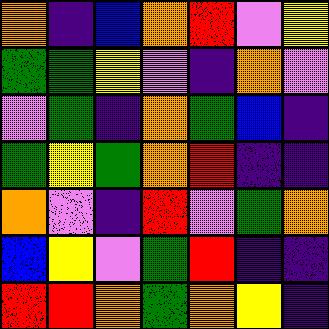[["orange", "indigo", "blue", "orange", "red", "violet", "yellow"], ["green", "green", "yellow", "violet", "indigo", "orange", "violet"], ["violet", "green", "indigo", "orange", "green", "blue", "indigo"], ["green", "yellow", "green", "orange", "red", "indigo", "indigo"], ["orange", "violet", "indigo", "red", "violet", "green", "orange"], ["blue", "yellow", "violet", "green", "red", "indigo", "indigo"], ["red", "red", "orange", "green", "orange", "yellow", "indigo"]]